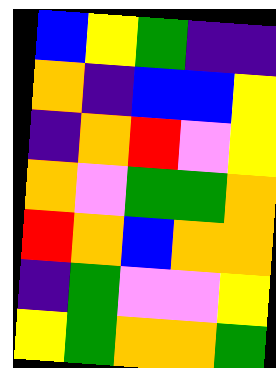[["blue", "yellow", "green", "indigo", "indigo"], ["orange", "indigo", "blue", "blue", "yellow"], ["indigo", "orange", "red", "violet", "yellow"], ["orange", "violet", "green", "green", "orange"], ["red", "orange", "blue", "orange", "orange"], ["indigo", "green", "violet", "violet", "yellow"], ["yellow", "green", "orange", "orange", "green"]]